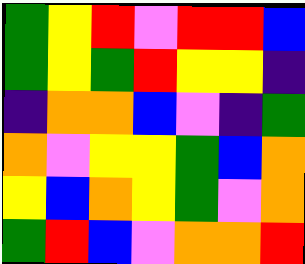[["green", "yellow", "red", "violet", "red", "red", "blue"], ["green", "yellow", "green", "red", "yellow", "yellow", "indigo"], ["indigo", "orange", "orange", "blue", "violet", "indigo", "green"], ["orange", "violet", "yellow", "yellow", "green", "blue", "orange"], ["yellow", "blue", "orange", "yellow", "green", "violet", "orange"], ["green", "red", "blue", "violet", "orange", "orange", "red"]]